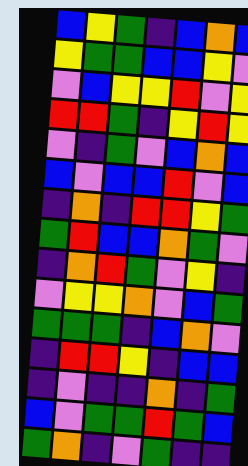[["blue", "yellow", "green", "indigo", "blue", "orange", "blue"], ["yellow", "green", "green", "blue", "blue", "yellow", "violet"], ["violet", "blue", "yellow", "yellow", "red", "violet", "yellow"], ["red", "red", "green", "indigo", "yellow", "red", "yellow"], ["violet", "indigo", "green", "violet", "blue", "orange", "blue"], ["blue", "violet", "blue", "blue", "red", "violet", "blue"], ["indigo", "orange", "indigo", "red", "red", "yellow", "green"], ["green", "red", "blue", "blue", "orange", "green", "violet"], ["indigo", "orange", "red", "green", "violet", "yellow", "indigo"], ["violet", "yellow", "yellow", "orange", "violet", "blue", "green"], ["green", "green", "green", "indigo", "blue", "orange", "violet"], ["indigo", "red", "red", "yellow", "indigo", "blue", "blue"], ["indigo", "violet", "indigo", "indigo", "orange", "indigo", "green"], ["blue", "violet", "green", "green", "red", "green", "blue"], ["green", "orange", "indigo", "violet", "green", "indigo", "indigo"]]